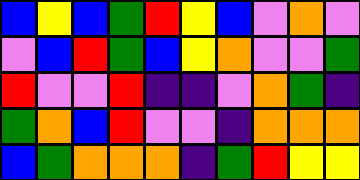[["blue", "yellow", "blue", "green", "red", "yellow", "blue", "violet", "orange", "violet"], ["violet", "blue", "red", "green", "blue", "yellow", "orange", "violet", "violet", "green"], ["red", "violet", "violet", "red", "indigo", "indigo", "violet", "orange", "green", "indigo"], ["green", "orange", "blue", "red", "violet", "violet", "indigo", "orange", "orange", "orange"], ["blue", "green", "orange", "orange", "orange", "indigo", "green", "red", "yellow", "yellow"]]